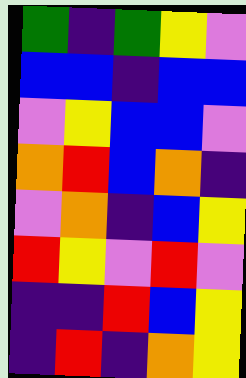[["green", "indigo", "green", "yellow", "violet"], ["blue", "blue", "indigo", "blue", "blue"], ["violet", "yellow", "blue", "blue", "violet"], ["orange", "red", "blue", "orange", "indigo"], ["violet", "orange", "indigo", "blue", "yellow"], ["red", "yellow", "violet", "red", "violet"], ["indigo", "indigo", "red", "blue", "yellow"], ["indigo", "red", "indigo", "orange", "yellow"]]